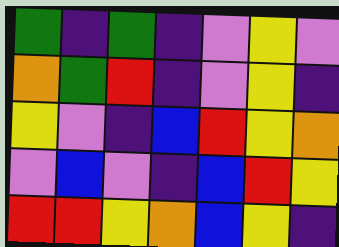[["green", "indigo", "green", "indigo", "violet", "yellow", "violet"], ["orange", "green", "red", "indigo", "violet", "yellow", "indigo"], ["yellow", "violet", "indigo", "blue", "red", "yellow", "orange"], ["violet", "blue", "violet", "indigo", "blue", "red", "yellow"], ["red", "red", "yellow", "orange", "blue", "yellow", "indigo"]]